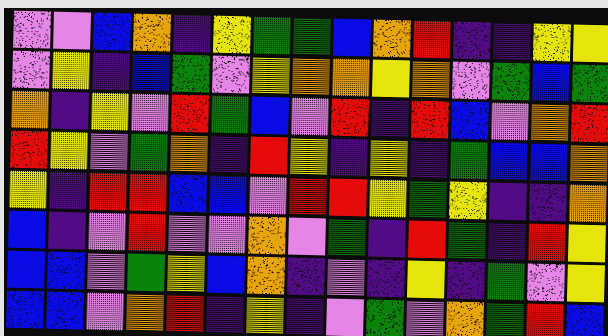[["violet", "violet", "blue", "orange", "indigo", "yellow", "green", "green", "blue", "orange", "red", "indigo", "indigo", "yellow", "yellow"], ["violet", "yellow", "indigo", "blue", "green", "violet", "yellow", "orange", "orange", "yellow", "orange", "violet", "green", "blue", "green"], ["orange", "indigo", "yellow", "violet", "red", "green", "blue", "violet", "red", "indigo", "red", "blue", "violet", "orange", "red"], ["red", "yellow", "violet", "green", "orange", "indigo", "red", "yellow", "indigo", "yellow", "indigo", "green", "blue", "blue", "orange"], ["yellow", "indigo", "red", "red", "blue", "blue", "violet", "red", "red", "yellow", "green", "yellow", "indigo", "indigo", "orange"], ["blue", "indigo", "violet", "red", "violet", "violet", "orange", "violet", "green", "indigo", "red", "green", "indigo", "red", "yellow"], ["blue", "blue", "violet", "green", "yellow", "blue", "orange", "indigo", "violet", "indigo", "yellow", "indigo", "green", "violet", "yellow"], ["blue", "blue", "violet", "orange", "red", "indigo", "yellow", "indigo", "violet", "green", "violet", "orange", "green", "red", "blue"]]